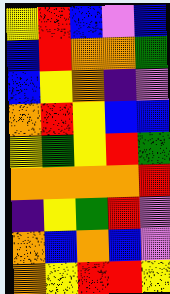[["yellow", "red", "blue", "violet", "blue"], ["blue", "red", "orange", "orange", "green"], ["blue", "yellow", "orange", "indigo", "violet"], ["orange", "red", "yellow", "blue", "blue"], ["yellow", "green", "yellow", "red", "green"], ["orange", "orange", "orange", "orange", "red"], ["indigo", "yellow", "green", "red", "violet"], ["orange", "blue", "orange", "blue", "violet"], ["orange", "yellow", "red", "red", "yellow"]]